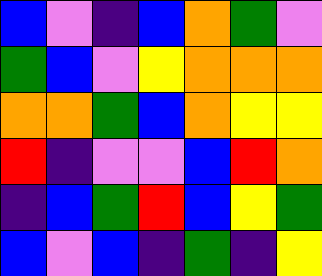[["blue", "violet", "indigo", "blue", "orange", "green", "violet"], ["green", "blue", "violet", "yellow", "orange", "orange", "orange"], ["orange", "orange", "green", "blue", "orange", "yellow", "yellow"], ["red", "indigo", "violet", "violet", "blue", "red", "orange"], ["indigo", "blue", "green", "red", "blue", "yellow", "green"], ["blue", "violet", "blue", "indigo", "green", "indigo", "yellow"]]